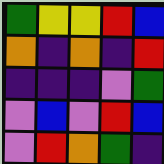[["green", "yellow", "yellow", "red", "blue"], ["orange", "indigo", "orange", "indigo", "red"], ["indigo", "indigo", "indigo", "violet", "green"], ["violet", "blue", "violet", "red", "blue"], ["violet", "red", "orange", "green", "indigo"]]